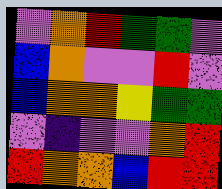[["violet", "orange", "red", "green", "green", "violet"], ["blue", "orange", "violet", "violet", "red", "violet"], ["blue", "orange", "orange", "yellow", "green", "green"], ["violet", "indigo", "violet", "violet", "orange", "red"], ["red", "orange", "orange", "blue", "red", "red"]]